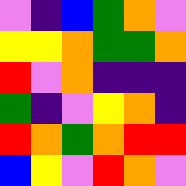[["violet", "indigo", "blue", "green", "orange", "violet"], ["yellow", "yellow", "orange", "green", "green", "orange"], ["red", "violet", "orange", "indigo", "indigo", "indigo"], ["green", "indigo", "violet", "yellow", "orange", "indigo"], ["red", "orange", "green", "orange", "red", "red"], ["blue", "yellow", "violet", "red", "orange", "violet"]]